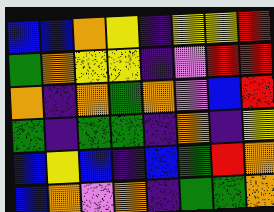[["blue", "blue", "orange", "yellow", "indigo", "yellow", "yellow", "red"], ["green", "orange", "yellow", "yellow", "indigo", "violet", "red", "red"], ["orange", "indigo", "orange", "green", "orange", "violet", "blue", "red"], ["green", "indigo", "green", "green", "indigo", "orange", "indigo", "yellow"], ["blue", "yellow", "blue", "indigo", "blue", "green", "red", "orange"], ["blue", "orange", "violet", "orange", "indigo", "green", "green", "orange"]]